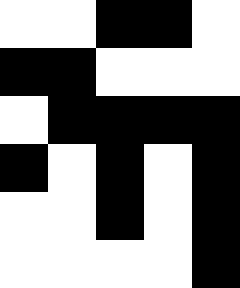[["white", "white", "black", "black", "white"], ["black", "black", "white", "white", "white"], ["white", "black", "black", "black", "black"], ["black", "white", "black", "white", "black"], ["white", "white", "black", "white", "black"], ["white", "white", "white", "white", "black"]]